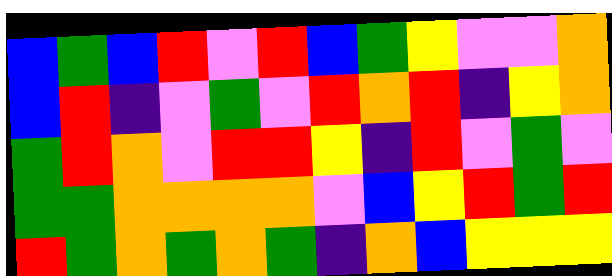[["blue", "green", "blue", "red", "violet", "red", "blue", "green", "yellow", "violet", "violet", "orange"], ["blue", "red", "indigo", "violet", "green", "violet", "red", "orange", "red", "indigo", "yellow", "orange"], ["green", "red", "orange", "violet", "red", "red", "yellow", "indigo", "red", "violet", "green", "violet"], ["green", "green", "orange", "orange", "orange", "orange", "violet", "blue", "yellow", "red", "green", "red"], ["red", "green", "orange", "green", "orange", "green", "indigo", "orange", "blue", "yellow", "yellow", "yellow"]]